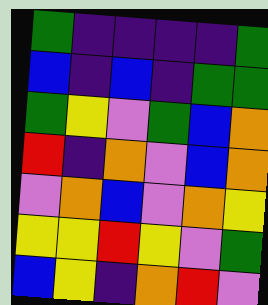[["green", "indigo", "indigo", "indigo", "indigo", "green"], ["blue", "indigo", "blue", "indigo", "green", "green"], ["green", "yellow", "violet", "green", "blue", "orange"], ["red", "indigo", "orange", "violet", "blue", "orange"], ["violet", "orange", "blue", "violet", "orange", "yellow"], ["yellow", "yellow", "red", "yellow", "violet", "green"], ["blue", "yellow", "indigo", "orange", "red", "violet"]]